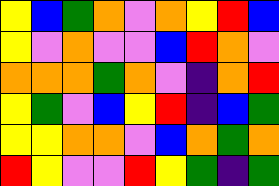[["yellow", "blue", "green", "orange", "violet", "orange", "yellow", "red", "blue"], ["yellow", "violet", "orange", "violet", "violet", "blue", "red", "orange", "violet"], ["orange", "orange", "orange", "green", "orange", "violet", "indigo", "orange", "red"], ["yellow", "green", "violet", "blue", "yellow", "red", "indigo", "blue", "green"], ["yellow", "yellow", "orange", "orange", "violet", "blue", "orange", "green", "orange"], ["red", "yellow", "violet", "violet", "red", "yellow", "green", "indigo", "green"]]